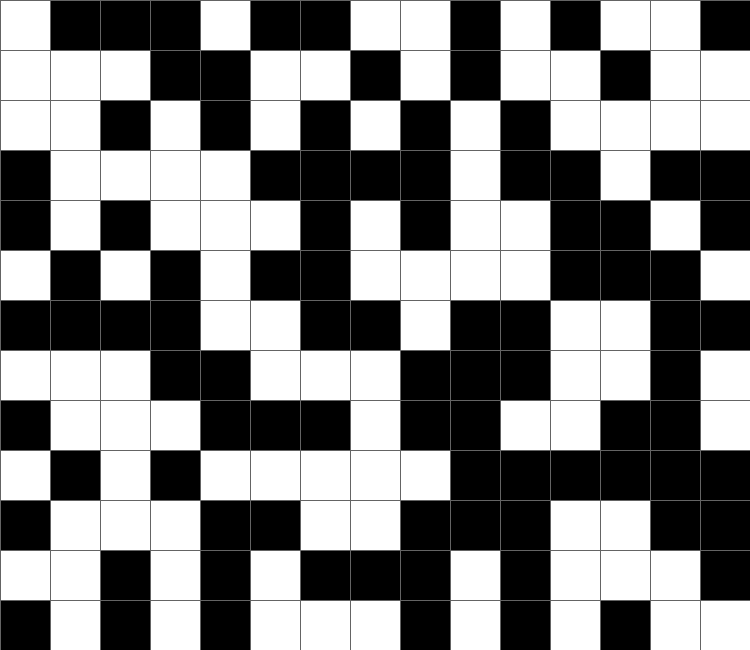[["white", "black", "black", "black", "white", "black", "black", "white", "white", "black", "white", "black", "white", "white", "black"], ["white", "white", "white", "black", "black", "white", "white", "black", "white", "black", "white", "white", "black", "white", "white"], ["white", "white", "black", "white", "black", "white", "black", "white", "black", "white", "black", "white", "white", "white", "white"], ["black", "white", "white", "white", "white", "black", "black", "black", "black", "white", "black", "black", "white", "black", "black"], ["black", "white", "black", "white", "white", "white", "black", "white", "black", "white", "white", "black", "black", "white", "black"], ["white", "black", "white", "black", "white", "black", "black", "white", "white", "white", "white", "black", "black", "black", "white"], ["black", "black", "black", "black", "white", "white", "black", "black", "white", "black", "black", "white", "white", "black", "black"], ["white", "white", "white", "black", "black", "white", "white", "white", "black", "black", "black", "white", "white", "black", "white"], ["black", "white", "white", "white", "black", "black", "black", "white", "black", "black", "white", "white", "black", "black", "white"], ["white", "black", "white", "black", "white", "white", "white", "white", "white", "black", "black", "black", "black", "black", "black"], ["black", "white", "white", "white", "black", "black", "white", "white", "black", "black", "black", "white", "white", "black", "black"], ["white", "white", "black", "white", "black", "white", "black", "black", "black", "white", "black", "white", "white", "white", "black"], ["black", "white", "black", "white", "black", "white", "white", "white", "black", "white", "black", "white", "black", "white", "white"]]